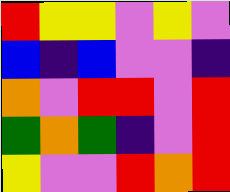[["red", "yellow", "yellow", "violet", "yellow", "violet"], ["blue", "indigo", "blue", "violet", "violet", "indigo"], ["orange", "violet", "red", "red", "violet", "red"], ["green", "orange", "green", "indigo", "violet", "red"], ["yellow", "violet", "violet", "red", "orange", "red"]]